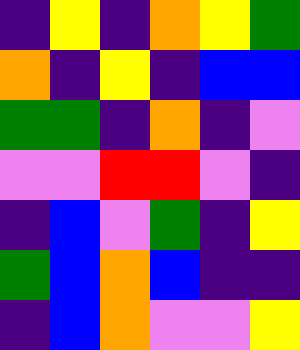[["indigo", "yellow", "indigo", "orange", "yellow", "green"], ["orange", "indigo", "yellow", "indigo", "blue", "blue"], ["green", "green", "indigo", "orange", "indigo", "violet"], ["violet", "violet", "red", "red", "violet", "indigo"], ["indigo", "blue", "violet", "green", "indigo", "yellow"], ["green", "blue", "orange", "blue", "indigo", "indigo"], ["indigo", "blue", "orange", "violet", "violet", "yellow"]]